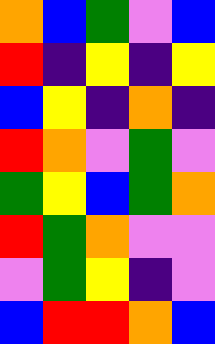[["orange", "blue", "green", "violet", "blue"], ["red", "indigo", "yellow", "indigo", "yellow"], ["blue", "yellow", "indigo", "orange", "indigo"], ["red", "orange", "violet", "green", "violet"], ["green", "yellow", "blue", "green", "orange"], ["red", "green", "orange", "violet", "violet"], ["violet", "green", "yellow", "indigo", "violet"], ["blue", "red", "red", "orange", "blue"]]